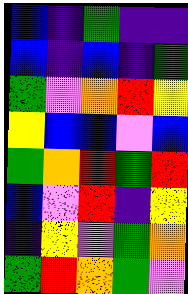[["blue", "indigo", "green", "indigo", "indigo"], ["blue", "indigo", "blue", "indigo", "green"], ["green", "violet", "orange", "red", "yellow"], ["yellow", "blue", "blue", "violet", "blue"], ["green", "orange", "red", "green", "red"], ["blue", "violet", "red", "indigo", "yellow"], ["indigo", "yellow", "violet", "green", "orange"], ["green", "red", "orange", "green", "violet"]]